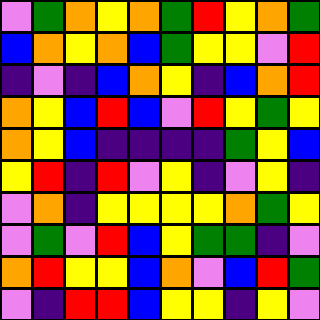[["violet", "green", "orange", "yellow", "orange", "green", "red", "yellow", "orange", "green"], ["blue", "orange", "yellow", "orange", "blue", "green", "yellow", "yellow", "violet", "red"], ["indigo", "violet", "indigo", "blue", "orange", "yellow", "indigo", "blue", "orange", "red"], ["orange", "yellow", "blue", "red", "blue", "violet", "red", "yellow", "green", "yellow"], ["orange", "yellow", "blue", "indigo", "indigo", "indigo", "indigo", "green", "yellow", "blue"], ["yellow", "red", "indigo", "red", "violet", "yellow", "indigo", "violet", "yellow", "indigo"], ["violet", "orange", "indigo", "yellow", "yellow", "yellow", "yellow", "orange", "green", "yellow"], ["violet", "green", "violet", "red", "blue", "yellow", "green", "green", "indigo", "violet"], ["orange", "red", "yellow", "yellow", "blue", "orange", "violet", "blue", "red", "green"], ["violet", "indigo", "red", "red", "blue", "yellow", "yellow", "indigo", "yellow", "violet"]]